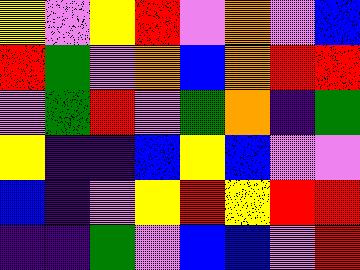[["yellow", "violet", "yellow", "red", "violet", "orange", "violet", "blue"], ["red", "green", "violet", "orange", "blue", "orange", "red", "red"], ["violet", "green", "red", "violet", "green", "orange", "indigo", "green"], ["yellow", "indigo", "indigo", "blue", "yellow", "blue", "violet", "violet"], ["blue", "indigo", "violet", "yellow", "red", "yellow", "red", "red"], ["indigo", "indigo", "green", "violet", "blue", "blue", "violet", "red"]]